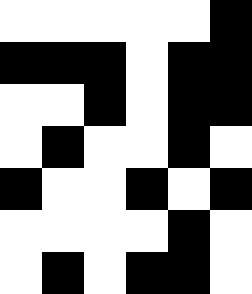[["white", "white", "white", "white", "white", "black"], ["black", "black", "black", "white", "black", "black"], ["white", "white", "black", "white", "black", "black"], ["white", "black", "white", "white", "black", "white"], ["black", "white", "white", "black", "white", "black"], ["white", "white", "white", "white", "black", "white"], ["white", "black", "white", "black", "black", "white"]]